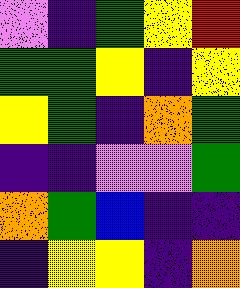[["violet", "indigo", "green", "yellow", "red"], ["green", "green", "yellow", "indigo", "yellow"], ["yellow", "green", "indigo", "orange", "green"], ["indigo", "indigo", "violet", "violet", "green"], ["orange", "green", "blue", "indigo", "indigo"], ["indigo", "yellow", "yellow", "indigo", "orange"]]